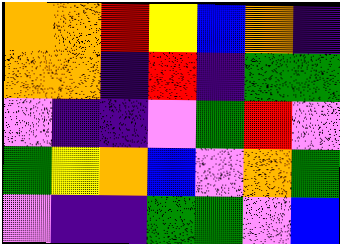[["orange", "orange", "red", "yellow", "blue", "orange", "indigo"], ["orange", "orange", "indigo", "red", "indigo", "green", "green"], ["violet", "indigo", "indigo", "violet", "green", "red", "violet"], ["green", "yellow", "orange", "blue", "violet", "orange", "green"], ["violet", "indigo", "indigo", "green", "green", "violet", "blue"]]